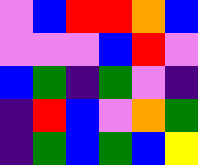[["violet", "blue", "red", "red", "orange", "blue"], ["violet", "violet", "violet", "blue", "red", "violet"], ["blue", "green", "indigo", "green", "violet", "indigo"], ["indigo", "red", "blue", "violet", "orange", "green"], ["indigo", "green", "blue", "green", "blue", "yellow"]]